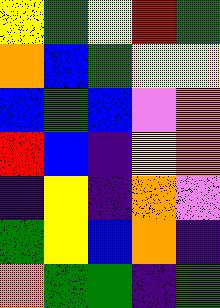[["yellow", "green", "yellow", "red", "green"], ["orange", "blue", "green", "yellow", "yellow"], ["blue", "green", "blue", "violet", "orange"], ["red", "blue", "indigo", "yellow", "orange"], ["indigo", "yellow", "indigo", "orange", "violet"], ["green", "yellow", "blue", "orange", "indigo"], ["orange", "green", "green", "indigo", "green"]]